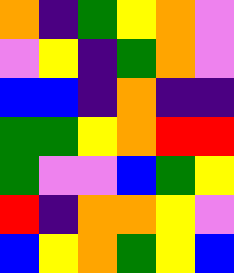[["orange", "indigo", "green", "yellow", "orange", "violet"], ["violet", "yellow", "indigo", "green", "orange", "violet"], ["blue", "blue", "indigo", "orange", "indigo", "indigo"], ["green", "green", "yellow", "orange", "red", "red"], ["green", "violet", "violet", "blue", "green", "yellow"], ["red", "indigo", "orange", "orange", "yellow", "violet"], ["blue", "yellow", "orange", "green", "yellow", "blue"]]